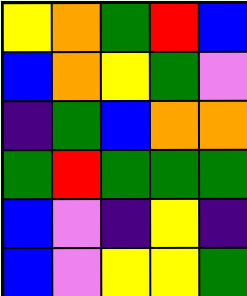[["yellow", "orange", "green", "red", "blue"], ["blue", "orange", "yellow", "green", "violet"], ["indigo", "green", "blue", "orange", "orange"], ["green", "red", "green", "green", "green"], ["blue", "violet", "indigo", "yellow", "indigo"], ["blue", "violet", "yellow", "yellow", "green"]]